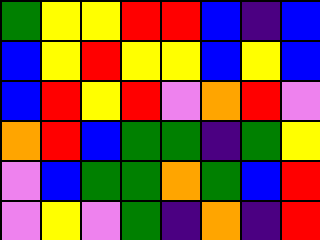[["green", "yellow", "yellow", "red", "red", "blue", "indigo", "blue"], ["blue", "yellow", "red", "yellow", "yellow", "blue", "yellow", "blue"], ["blue", "red", "yellow", "red", "violet", "orange", "red", "violet"], ["orange", "red", "blue", "green", "green", "indigo", "green", "yellow"], ["violet", "blue", "green", "green", "orange", "green", "blue", "red"], ["violet", "yellow", "violet", "green", "indigo", "orange", "indigo", "red"]]